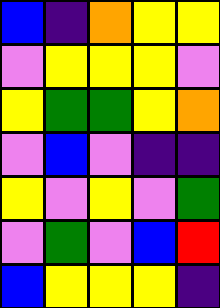[["blue", "indigo", "orange", "yellow", "yellow"], ["violet", "yellow", "yellow", "yellow", "violet"], ["yellow", "green", "green", "yellow", "orange"], ["violet", "blue", "violet", "indigo", "indigo"], ["yellow", "violet", "yellow", "violet", "green"], ["violet", "green", "violet", "blue", "red"], ["blue", "yellow", "yellow", "yellow", "indigo"]]